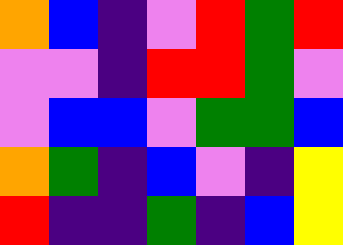[["orange", "blue", "indigo", "violet", "red", "green", "red"], ["violet", "violet", "indigo", "red", "red", "green", "violet"], ["violet", "blue", "blue", "violet", "green", "green", "blue"], ["orange", "green", "indigo", "blue", "violet", "indigo", "yellow"], ["red", "indigo", "indigo", "green", "indigo", "blue", "yellow"]]